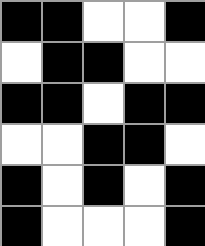[["black", "black", "white", "white", "black"], ["white", "black", "black", "white", "white"], ["black", "black", "white", "black", "black"], ["white", "white", "black", "black", "white"], ["black", "white", "black", "white", "black"], ["black", "white", "white", "white", "black"]]